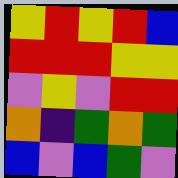[["yellow", "red", "yellow", "red", "blue"], ["red", "red", "red", "yellow", "yellow"], ["violet", "yellow", "violet", "red", "red"], ["orange", "indigo", "green", "orange", "green"], ["blue", "violet", "blue", "green", "violet"]]